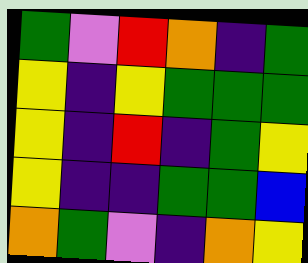[["green", "violet", "red", "orange", "indigo", "green"], ["yellow", "indigo", "yellow", "green", "green", "green"], ["yellow", "indigo", "red", "indigo", "green", "yellow"], ["yellow", "indigo", "indigo", "green", "green", "blue"], ["orange", "green", "violet", "indigo", "orange", "yellow"]]